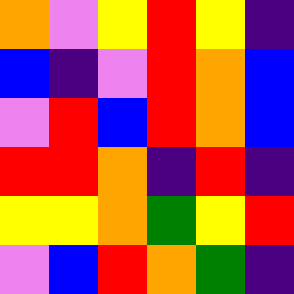[["orange", "violet", "yellow", "red", "yellow", "indigo"], ["blue", "indigo", "violet", "red", "orange", "blue"], ["violet", "red", "blue", "red", "orange", "blue"], ["red", "red", "orange", "indigo", "red", "indigo"], ["yellow", "yellow", "orange", "green", "yellow", "red"], ["violet", "blue", "red", "orange", "green", "indigo"]]